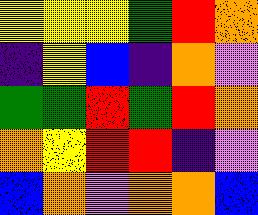[["yellow", "yellow", "yellow", "green", "red", "orange"], ["indigo", "yellow", "blue", "indigo", "orange", "violet"], ["green", "green", "red", "green", "red", "orange"], ["orange", "yellow", "red", "red", "indigo", "violet"], ["blue", "orange", "violet", "orange", "orange", "blue"]]